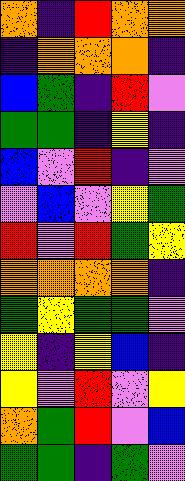[["orange", "indigo", "red", "orange", "orange"], ["indigo", "orange", "orange", "orange", "indigo"], ["blue", "green", "indigo", "red", "violet"], ["green", "green", "indigo", "yellow", "indigo"], ["blue", "violet", "red", "indigo", "violet"], ["violet", "blue", "violet", "yellow", "green"], ["red", "violet", "red", "green", "yellow"], ["orange", "orange", "orange", "orange", "indigo"], ["green", "yellow", "green", "green", "violet"], ["yellow", "indigo", "yellow", "blue", "indigo"], ["yellow", "violet", "red", "violet", "yellow"], ["orange", "green", "red", "violet", "blue"], ["green", "green", "indigo", "green", "violet"]]